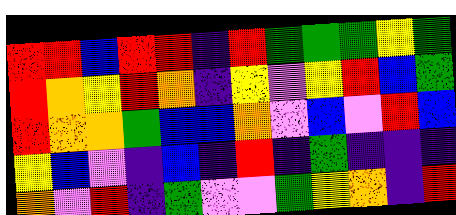[["red", "red", "blue", "red", "red", "indigo", "red", "green", "green", "green", "yellow", "green"], ["red", "orange", "yellow", "red", "orange", "indigo", "yellow", "violet", "yellow", "red", "blue", "green"], ["red", "orange", "orange", "green", "blue", "blue", "orange", "violet", "blue", "violet", "red", "blue"], ["yellow", "blue", "violet", "indigo", "blue", "indigo", "red", "indigo", "green", "indigo", "indigo", "indigo"], ["orange", "violet", "red", "indigo", "green", "violet", "violet", "green", "yellow", "orange", "indigo", "red"]]